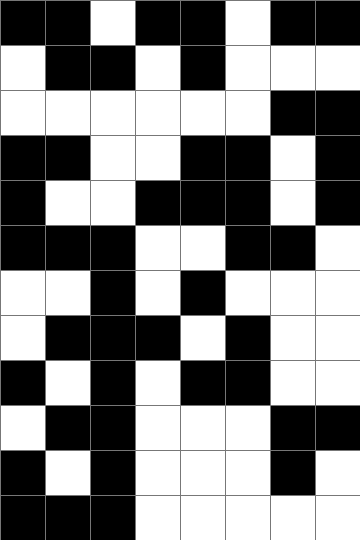[["black", "black", "white", "black", "black", "white", "black", "black"], ["white", "black", "black", "white", "black", "white", "white", "white"], ["white", "white", "white", "white", "white", "white", "black", "black"], ["black", "black", "white", "white", "black", "black", "white", "black"], ["black", "white", "white", "black", "black", "black", "white", "black"], ["black", "black", "black", "white", "white", "black", "black", "white"], ["white", "white", "black", "white", "black", "white", "white", "white"], ["white", "black", "black", "black", "white", "black", "white", "white"], ["black", "white", "black", "white", "black", "black", "white", "white"], ["white", "black", "black", "white", "white", "white", "black", "black"], ["black", "white", "black", "white", "white", "white", "black", "white"], ["black", "black", "black", "white", "white", "white", "white", "white"]]